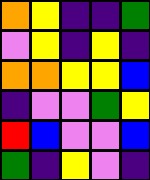[["orange", "yellow", "indigo", "indigo", "green"], ["violet", "yellow", "indigo", "yellow", "indigo"], ["orange", "orange", "yellow", "yellow", "blue"], ["indigo", "violet", "violet", "green", "yellow"], ["red", "blue", "violet", "violet", "blue"], ["green", "indigo", "yellow", "violet", "indigo"]]